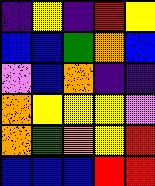[["indigo", "yellow", "indigo", "red", "yellow"], ["blue", "blue", "green", "orange", "blue"], ["violet", "blue", "orange", "indigo", "indigo"], ["orange", "yellow", "yellow", "yellow", "violet"], ["orange", "green", "orange", "yellow", "red"], ["blue", "blue", "blue", "red", "red"]]